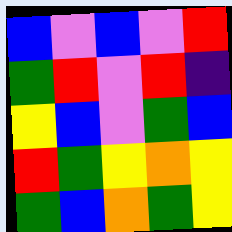[["blue", "violet", "blue", "violet", "red"], ["green", "red", "violet", "red", "indigo"], ["yellow", "blue", "violet", "green", "blue"], ["red", "green", "yellow", "orange", "yellow"], ["green", "blue", "orange", "green", "yellow"]]